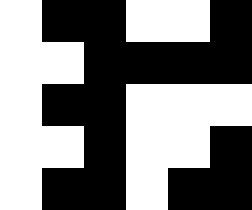[["white", "black", "black", "white", "white", "black"], ["white", "white", "black", "black", "black", "black"], ["white", "black", "black", "white", "white", "white"], ["white", "white", "black", "white", "white", "black"], ["white", "black", "black", "white", "black", "black"]]